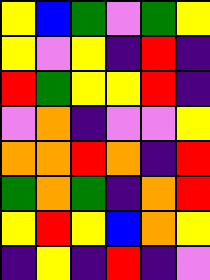[["yellow", "blue", "green", "violet", "green", "yellow"], ["yellow", "violet", "yellow", "indigo", "red", "indigo"], ["red", "green", "yellow", "yellow", "red", "indigo"], ["violet", "orange", "indigo", "violet", "violet", "yellow"], ["orange", "orange", "red", "orange", "indigo", "red"], ["green", "orange", "green", "indigo", "orange", "red"], ["yellow", "red", "yellow", "blue", "orange", "yellow"], ["indigo", "yellow", "indigo", "red", "indigo", "violet"]]